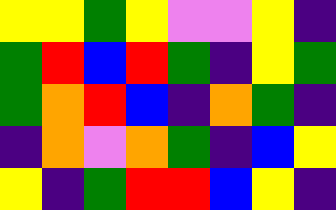[["yellow", "yellow", "green", "yellow", "violet", "violet", "yellow", "indigo"], ["green", "red", "blue", "red", "green", "indigo", "yellow", "green"], ["green", "orange", "red", "blue", "indigo", "orange", "green", "indigo"], ["indigo", "orange", "violet", "orange", "green", "indigo", "blue", "yellow"], ["yellow", "indigo", "green", "red", "red", "blue", "yellow", "indigo"]]